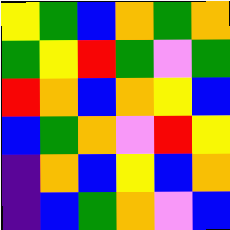[["yellow", "green", "blue", "orange", "green", "orange"], ["green", "yellow", "red", "green", "violet", "green"], ["red", "orange", "blue", "orange", "yellow", "blue"], ["blue", "green", "orange", "violet", "red", "yellow"], ["indigo", "orange", "blue", "yellow", "blue", "orange"], ["indigo", "blue", "green", "orange", "violet", "blue"]]